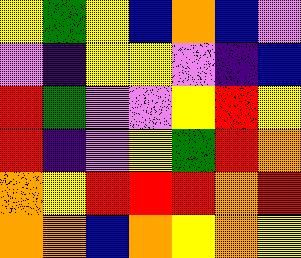[["yellow", "green", "yellow", "blue", "orange", "blue", "violet"], ["violet", "indigo", "yellow", "yellow", "violet", "indigo", "blue"], ["red", "green", "violet", "violet", "yellow", "red", "yellow"], ["red", "indigo", "violet", "yellow", "green", "red", "orange"], ["orange", "yellow", "red", "red", "red", "orange", "red"], ["orange", "orange", "blue", "orange", "yellow", "orange", "yellow"]]